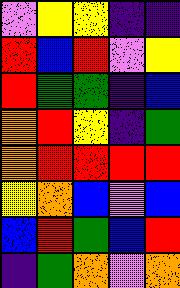[["violet", "yellow", "yellow", "indigo", "indigo"], ["red", "blue", "red", "violet", "yellow"], ["red", "green", "green", "indigo", "blue"], ["orange", "red", "yellow", "indigo", "green"], ["orange", "red", "red", "red", "red"], ["yellow", "orange", "blue", "violet", "blue"], ["blue", "red", "green", "blue", "red"], ["indigo", "green", "orange", "violet", "orange"]]